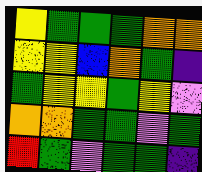[["yellow", "green", "green", "green", "orange", "orange"], ["yellow", "yellow", "blue", "orange", "green", "indigo"], ["green", "yellow", "yellow", "green", "yellow", "violet"], ["orange", "orange", "green", "green", "violet", "green"], ["red", "green", "violet", "green", "green", "indigo"]]